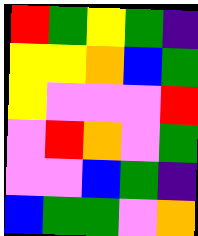[["red", "green", "yellow", "green", "indigo"], ["yellow", "yellow", "orange", "blue", "green"], ["yellow", "violet", "violet", "violet", "red"], ["violet", "red", "orange", "violet", "green"], ["violet", "violet", "blue", "green", "indigo"], ["blue", "green", "green", "violet", "orange"]]